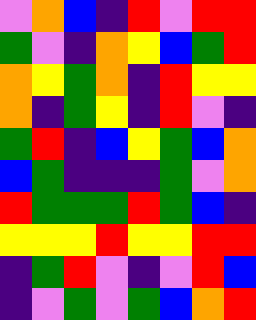[["violet", "orange", "blue", "indigo", "red", "violet", "red", "red"], ["green", "violet", "indigo", "orange", "yellow", "blue", "green", "red"], ["orange", "yellow", "green", "orange", "indigo", "red", "yellow", "yellow"], ["orange", "indigo", "green", "yellow", "indigo", "red", "violet", "indigo"], ["green", "red", "indigo", "blue", "yellow", "green", "blue", "orange"], ["blue", "green", "indigo", "indigo", "indigo", "green", "violet", "orange"], ["red", "green", "green", "green", "red", "green", "blue", "indigo"], ["yellow", "yellow", "yellow", "red", "yellow", "yellow", "red", "red"], ["indigo", "green", "red", "violet", "indigo", "violet", "red", "blue"], ["indigo", "violet", "green", "violet", "green", "blue", "orange", "red"]]